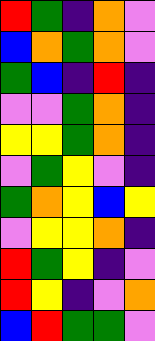[["red", "green", "indigo", "orange", "violet"], ["blue", "orange", "green", "orange", "violet"], ["green", "blue", "indigo", "red", "indigo"], ["violet", "violet", "green", "orange", "indigo"], ["yellow", "yellow", "green", "orange", "indigo"], ["violet", "green", "yellow", "violet", "indigo"], ["green", "orange", "yellow", "blue", "yellow"], ["violet", "yellow", "yellow", "orange", "indigo"], ["red", "green", "yellow", "indigo", "violet"], ["red", "yellow", "indigo", "violet", "orange"], ["blue", "red", "green", "green", "violet"]]